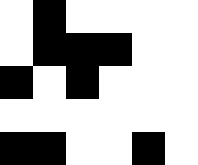[["white", "black", "white", "white", "white", "white"], ["white", "black", "black", "black", "white", "white"], ["black", "white", "black", "white", "white", "white"], ["white", "white", "white", "white", "white", "white"], ["black", "black", "white", "white", "black", "white"]]